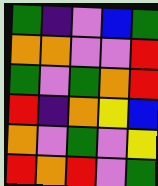[["green", "indigo", "violet", "blue", "green"], ["orange", "orange", "violet", "violet", "red"], ["green", "violet", "green", "orange", "red"], ["red", "indigo", "orange", "yellow", "blue"], ["orange", "violet", "green", "violet", "yellow"], ["red", "orange", "red", "violet", "green"]]